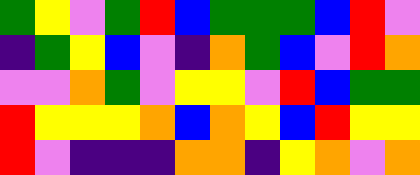[["green", "yellow", "violet", "green", "red", "blue", "green", "green", "green", "blue", "red", "violet"], ["indigo", "green", "yellow", "blue", "violet", "indigo", "orange", "green", "blue", "violet", "red", "orange"], ["violet", "violet", "orange", "green", "violet", "yellow", "yellow", "violet", "red", "blue", "green", "green"], ["red", "yellow", "yellow", "yellow", "orange", "blue", "orange", "yellow", "blue", "red", "yellow", "yellow"], ["red", "violet", "indigo", "indigo", "indigo", "orange", "orange", "indigo", "yellow", "orange", "violet", "orange"]]